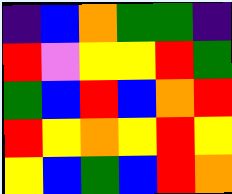[["indigo", "blue", "orange", "green", "green", "indigo"], ["red", "violet", "yellow", "yellow", "red", "green"], ["green", "blue", "red", "blue", "orange", "red"], ["red", "yellow", "orange", "yellow", "red", "yellow"], ["yellow", "blue", "green", "blue", "red", "orange"]]